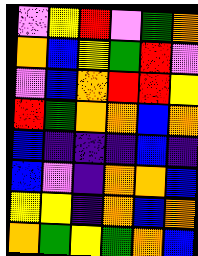[["violet", "yellow", "red", "violet", "green", "orange"], ["orange", "blue", "yellow", "green", "red", "violet"], ["violet", "blue", "orange", "red", "red", "yellow"], ["red", "green", "orange", "orange", "blue", "orange"], ["blue", "indigo", "indigo", "indigo", "blue", "indigo"], ["blue", "violet", "indigo", "orange", "orange", "blue"], ["yellow", "yellow", "indigo", "orange", "blue", "orange"], ["orange", "green", "yellow", "green", "orange", "blue"]]